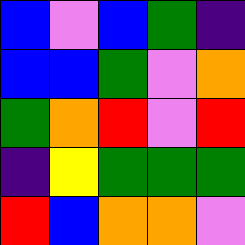[["blue", "violet", "blue", "green", "indigo"], ["blue", "blue", "green", "violet", "orange"], ["green", "orange", "red", "violet", "red"], ["indigo", "yellow", "green", "green", "green"], ["red", "blue", "orange", "orange", "violet"]]